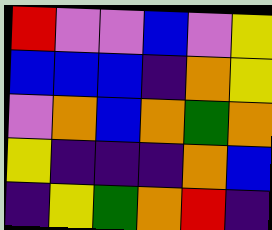[["red", "violet", "violet", "blue", "violet", "yellow"], ["blue", "blue", "blue", "indigo", "orange", "yellow"], ["violet", "orange", "blue", "orange", "green", "orange"], ["yellow", "indigo", "indigo", "indigo", "orange", "blue"], ["indigo", "yellow", "green", "orange", "red", "indigo"]]